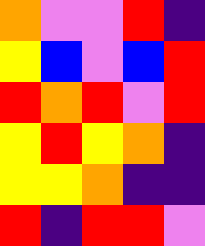[["orange", "violet", "violet", "red", "indigo"], ["yellow", "blue", "violet", "blue", "red"], ["red", "orange", "red", "violet", "red"], ["yellow", "red", "yellow", "orange", "indigo"], ["yellow", "yellow", "orange", "indigo", "indigo"], ["red", "indigo", "red", "red", "violet"]]